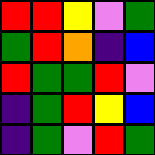[["red", "red", "yellow", "violet", "green"], ["green", "red", "orange", "indigo", "blue"], ["red", "green", "green", "red", "violet"], ["indigo", "green", "red", "yellow", "blue"], ["indigo", "green", "violet", "red", "green"]]